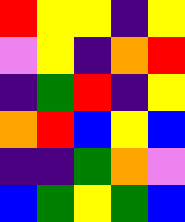[["red", "yellow", "yellow", "indigo", "yellow"], ["violet", "yellow", "indigo", "orange", "red"], ["indigo", "green", "red", "indigo", "yellow"], ["orange", "red", "blue", "yellow", "blue"], ["indigo", "indigo", "green", "orange", "violet"], ["blue", "green", "yellow", "green", "blue"]]